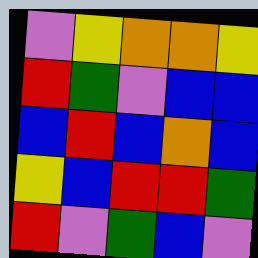[["violet", "yellow", "orange", "orange", "yellow"], ["red", "green", "violet", "blue", "blue"], ["blue", "red", "blue", "orange", "blue"], ["yellow", "blue", "red", "red", "green"], ["red", "violet", "green", "blue", "violet"]]